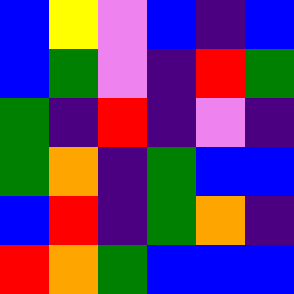[["blue", "yellow", "violet", "blue", "indigo", "blue"], ["blue", "green", "violet", "indigo", "red", "green"], ["green", "indigo", "red", "indigo", "violet", "indigo"], ["green", "orange", "indigo", "green", "blue", "blue"], ["blue", "red", "indigo", "green", "orange", "indigo"], ["red", "orange", "green", "blue", "blue", "blue"]]